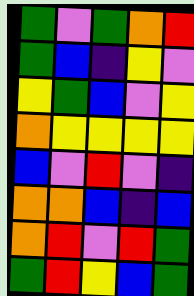[["green", "violet", "green", "orange", "red"], ["green", "blue", "indigo", "yellow", "violet"], ["yellow", "green", "blue", "violet", "yellow"], ["orange", "yellow", "yellow", "yellow", "yellow"], ["blue", "violet", "red", "violet", "indigo"], ["orange", "orange", "blue", "indigo", "blue"], ["orange", "red", "violet", "red", "green"], ["green", "red", "yellow", "blue", "green"]]